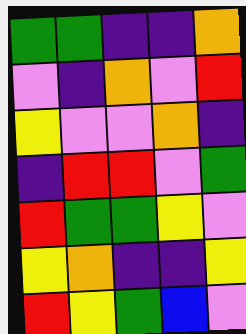[["green", "green", "indigo", "indigo", "orange"], ["violet", "indigo", "orange", "violet", "red"], ["yellow", "violet", "violet", "orange", "indigo"], ["indigo", "red", "red", "violet", "green"], ["red", "green", "green", "yellow", "violet"], ["yellow", "orange", "indigo", "indigo", "yellow"], ["red", "yellow", "green", "blue", "violet"]]